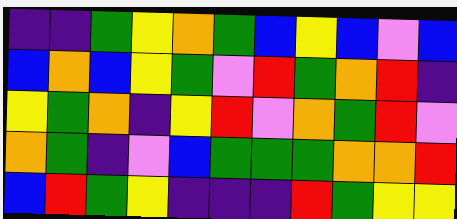[["indigo", "indigo", "green", "yellow", "orange", "green", "blue", "yellow", "blue", "violet", "blue"], ["blue", "orange", "blue", "yellow", "green", "violet", "red", "green", "orange", "red", "indigo"], ["yellow", "green", "orange", "indigo", "yellow", "red", "violet", "orange", "green", "red", "violet"], ["orange", "green", "indigo", "violet", "blue", "green", "green", "green", "orange", "orange", "red"], ["blue", "red", "green", "yellow", "indigo", "indigo", "indigo", "red", "green", "yellow", "yellow"]]